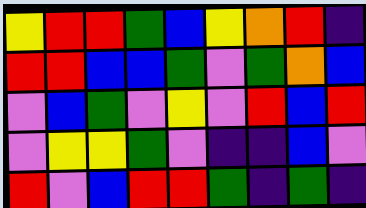[["yellow", "red", "red", "green", "blue", "yellow", "orange", "red", "indigo"], ["red", "red", "blue", "blue", "green", "violet", "green", "orange", "blue"], ["violet", "blue", "green", "violet", "yellow", "violet", "red", "blue", "red"], ["violet", "yellow", "yellow", "green", "violet", "indigo", "indigo", "blue", "violet"], ["red", "violet", "blue", "red", "red", "green", "indigo", "green", "indigo"]]